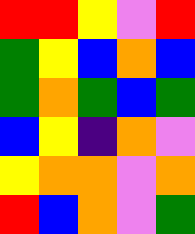[["red", "red", "yellow", "violet", "red"], ["green", "yellow", "blue", "orange", "blue"], ["green", "orange", "green", "blue", "green"], ["blue", "yellow", "indigo", "orange", "violet"], ["yellow", "orange", "orange", "violet", "orange"], ["red", "blue", "orange", "violet", "green"]]